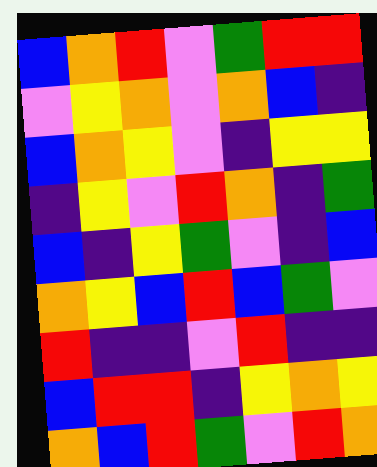[["blue", "orange", "red", "violet", "green", "red", "red"], ["violet", "yellow", "orange", "violet", "orange", "blue", "indigo"], ["blue", "orange", "yellow", "violet", "indigo", "yellow", "yellow"], ["indigo", "yellow", "violet", "red", "orange", "indigo", "green"], ["blue", "indigo", "yellow", "green", "violet", "indigo", "blue"], ["orange", "yellow", "blue", "red", "blue", "green", "violet"], ["red", "indigo", "indigo", "violet", "red", "indigo", "indigo"], ["blue", "red", "red", "indigo", "yellow", "orange", "yellow"], ["orange", "blue", "red", "green", "violet", "red", "orange"]]